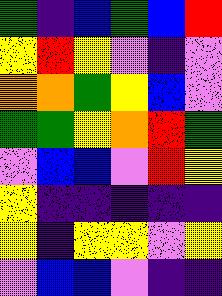[["green", "indigo", "blue", "green", "blue", "red"], ["yellow", "red", "yellow", "violet", "indigo", "violet"], ["orange", "orange", "green", "yellow", "blue", "violet"], ["green", "green", "yellow", "orange", "red", "green"], ["violet", "blue", "blue", "violet", "red", "yellow"], ["yellow", "indigo", "indigo", "indigo", "indigo", "indigo"], ["yellow", "indigo", "yellow", "yellow", "violet", "yellow"], ["violet", "blue", "blue", "violet", "indigo", "indigo"]]